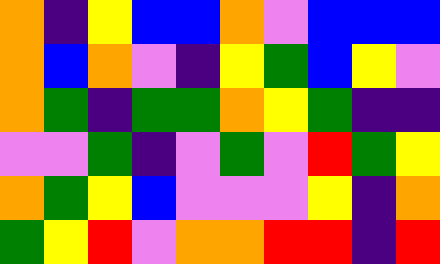[["orange", "indigo", "yellow", "blue", "blue", "orange", "violet", "blue", "blue", "blue"], ["orange", "blue", "orange", "violet", "indigo", "yellow", "green", "blue", "yellow", "violet"], ["orange", "green", "indigo", "green", "green", "orange", "yellow", "green", "indigo", "indigo"], ["violet", "violet", "green", "indigo", "violet", "green", "violet", "red", "green", "yellow"], ["orange", "green", "yellow", "blue", "violet", "violet", "violet", "yellow", "indigo", "orange"], ["green", "yellow", "red", "violet", "orange", "orange", "red", "red", "indigo", "red"]]